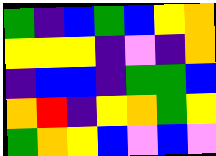[["green", "indigo", "blue", "green", "blue", "yellow", "orange"], ["yellow", "yellow", "yellow", "indigo", "violet", "indigo", "orange"], ["indigo", "blue", "blue", "indigo", "green", "green", "blue"], ["orange", "red", "indigo", "yellow", "orange", "green", "yellow"], ["green", "orange", "yellow", "blue", "violet", "blue", "violet"]]